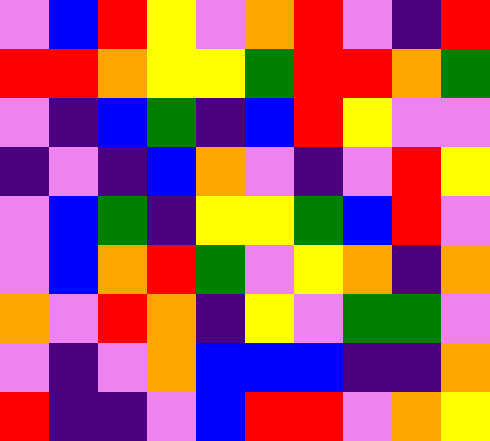[["violet", "blue", "red", "yellow", "violet", "orange", "red", "violet", "indigo", "red"], ["red", "red", "orange", "yellow", "yellow", "green", "red", "red", "orange", "green"], ["violet", "indigo", "blue", "green", "indigo", "blue", "red", "yellow", "violet", "violet"], ["indigo", "violet", "indigo", "blue", "orange", "violet", "indigo", "violet", "red", "yellow"], ["violet", "blue", "green", "indigo", "yellow", "yellow", "green", "blue", "red", "violet"], ["violet", "blue", "orange", "red", "green", "violet", "yellow", "orange", "indigo", "orange"], ["orange", "violet", "red", "orange", "indigo", "yellow", "violet", "green", "green", "violet"], ["violet", "indigo", "violet", "orange", "blue", "blue", "blue", "indigo", "indigo", "orange"], ["red", "indigo", "indigo", "violet", "blue", "red", "red", "violet", "orange", "yellow"]]